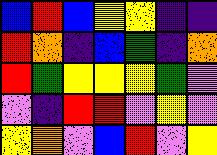[["blue", "red", "blue", "yellow", "yellow", "indigo", "indigo"], ["red", "orange", "indigo", "blue", "green", "indigo", "orange"], ["red", "green", "yellow", "yellow", "yellow", "green", "violet"], ["violet", "indigo", "red", "red", "violet", "yellow", "violet"], ["yellow", "orange", "violet", "blue", "red", "violet", "yellow"]]